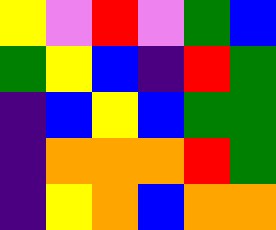[["yellow", "violet", "red", "violet", "green", "blue"], ["green", "yellow", "blue", "indigo", "red", "green"], ["indigo", "blue", "yellow", "blue", "green", "green"], ["indigo", "orange", "orange", "orange", "red", "green"], ["indigo", "yellow", "orange", "blue", "orange", "orange"]]